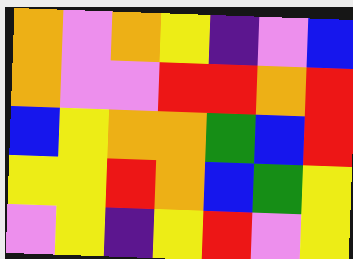[["orange", "violet", "orange", "yellow", "indigo", "violet", "blue"], ["orange", "violet", "violet", "red", "red", "orange", "red"], ["blue", "yellow", "orange", "orange", "green", "blue", "red"], ["yellow", "yellow", "red", "orange", "blue", "green", "yellow"], ["violet", "yellow", "indigo", "yellow", "red", "violet", "yellow"]]